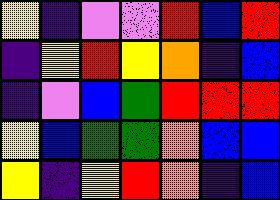[["yellow", "indigo", "violet", "violet", "red", "blue", "red"], ["indigo", "yellow", "red", "yellow", "orange", "indigo", "blue"], ["indigo", "violet", "blue", "green", "red", "red", "red"], ["yellow", "blue", "green", "green", "orange", "blue", "blue"], ["yellow", "indigo", "yellow", "red", "orange", "indigo", "blue"]]